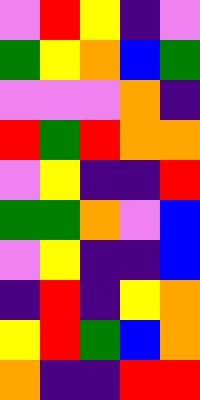[["violet", "red", "yellow", "indigo", "violet"], ["green", "yellow", "orange", "blue", "green"], ["violet", "violet", "violet", "orange", "indigo"], ["red", "green", "red", "orange", "orange"], ["violet", "yellow", "indigo", "indigo", "red"], ["green", "green", "orange", "violet", "blue"], ["violet", "yellow", "indigo", "indigo", "blue"], ["indigo", "red", "indigo", "yellow", "orange"], ["yellow", "red", "green", "blue", "orange"], ["orange", "indigo", "indigo", "red", "red"]]